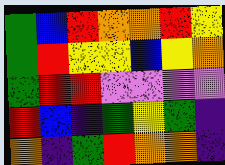[["green", "blue", "red", "orange", "orange", "red", "yellow"], ["green", "red", "yellow", "yellow", "blue", "yellow", "orange"], ["green", "red", "red", "violet", "violet", "violet", "violet"], ["red", "blue", "indigo", "green", "yellow", "green", "indigo"], ["orange", "indigo", "green", "red", "orange", "orange", "indigo"]]